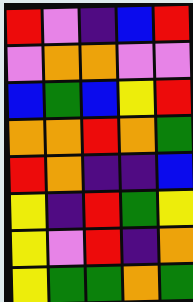[["red", "violet", "indigo", "blue", "red"], ["violet", "orange", "orange", "violet", "violet"], ["blue", "green", "blue", "yellow", "red"], ["orange", "orange", "red", "orange", "green"], ["red", "orange", "indigo", "indigo", "blue"], ["yellow", "indigo", "red", "green", "yellow"], ["yellow", "violet", "red", "indigo", "orange"], ["yellow", "green", "green", "orange", "green"]]